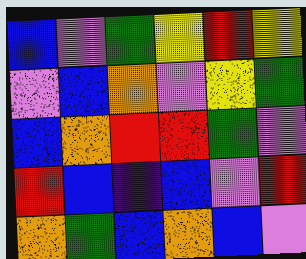[["blue", "violet", "green", "yellow", "red", "yellow"], ["violet", "blue", "orange", "violet", "yellow", "green"], ["blue", "orange", "red", "red", "green", "violet"], ["red", "blue", "indigo", "blue", "violet", "red"], ["orange", "green", "blue", "orange", "blue", "violet"]]